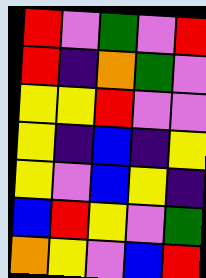[["red", "violet", "green", "violet", "red"], ["red", "indigo", "orange", "green", "violet"], ["yellow", "yellow", "red", "violet", "violet"], ["yellow", "indigo", "blue", "indigo", "yellow"], ["yellow", "violet", "blue", "yellow", "indigo"], ["blue", "red", "yellow", "violet", "green"], ["orange", "yellow", "violet", "blue", "red"]]